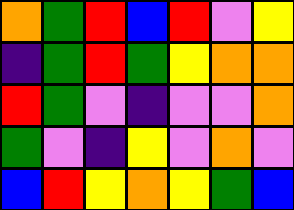[["orange", "green", "red", "blue", "red", "violet", "yellow"], ["indigo", "green", "red", "green", "yellow", "orange", "orange"], ["red", "green", "violet", "indigo", "violet", "violet", "orange"], ["green", "violet", "indigo", "yellow", "violet", "orange", "violet"], ["blue", "red", "yellow", "orange", "yellow", "green", "blue"]]